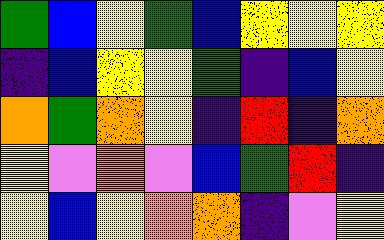[["green", "blue", "yellow", "green", "blue", "yellow", "yellow", "yellow"], ["indigo", "blue", "yellow", "yellow", "green", "indigo", "blue", "yellow"], ["orange", "green", "orange", "yellow", "indigo", "red", "indigo", "orange"], ["yellow", "violet", "orange", "violet", "blue", "green", "red", "indigo"], ["yellow", "blue", "yellow", "orange", "orange", "indigo", "violet", "yellow"]]